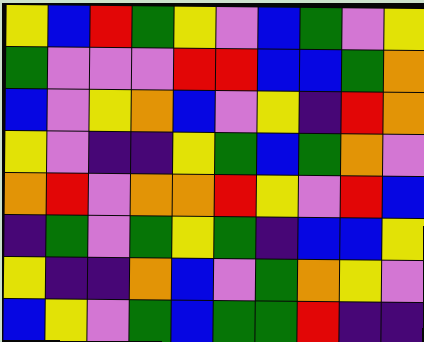[["yellow", "blue", "red", "green", "yellow", "violet", "blue", "green", "violet", "yellow"], ["green", "violet", "violet", "violet", "red", "red", "blue", "blue", "green", "orange"], ["blue", "violet", "yellow", "orange", "blue", "violet", "yellow", "indigo", "red", "orange"], ["yellow", "violet", "indigo", "indigo", "yellow", "green", "blue", "green", "orange", "violet"], ["orange", "red", "violet", "orange", "orange", "red", "yellow", "violet", "red", "blue"], ["indigo", "green", "violet", "green", "yellow", "green", "indigo", "blue", "blue", "yellow"], ["yellow", "indigo", "indigo", "orange", "blue", "violet", "green", "orange", "yellow", "violet"], ["blue", "yellow", "violet", "green", "blue", "green", "green", "red", "indigo", "indigo"]]